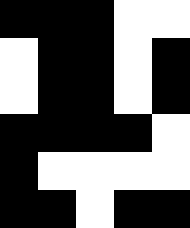[["black", "black", "black", "white", "white"], ["white", "black", "black", "white", "black"], ["white", "black", "black", "white", "black"], ["black", "black", "black", "black", "white"], ["black", "white", "white", "white", "white"], ["black", "black", "white", "black", "black"]]